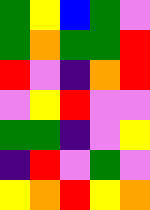[["green", "yellow", "blue", "green", "violet"], ["green", "orange", "green", "green", "red"], ["red", "violet", "indigo", "orange", "red"], ["violet", "yellow", "red", "violet", "violet"], ["green", "green", "indigo", "violet", "yellow"], ["indigo", "red", "violet", "green", "violet"], ["yellow", "orange", "red", "yellow", "orange"]]